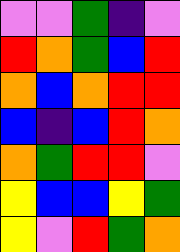[["violet", "violet", "green", "indigo", "violet"], ["red", "orange", "green", "blue", "red"], ["orange", "blue", "orange", "red", "red"], ["blue", "indigo", "blue", "red", "orange"], ["orange", "green", "red", "red", "violet"], ["yellow", "blue", "blue", "yellow", "green"], ["yellow", "violet", "red", "green", "orange"]]